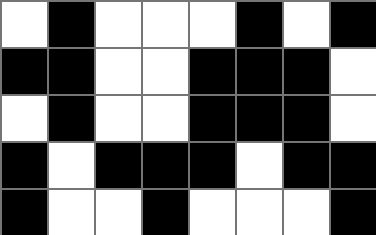[["white", "black", "white", "white", "white", "black", "white", "black"], ["black", "black", "white", "white", "black", "black", "black", "white"], ["white", "black", "white", "white", "black", "black", "black", "white"], ["black", "white", "black", "black", "black", "white", "black", "black"], ["black", "white", "white", "black", "white", "white", "white", "black"]]